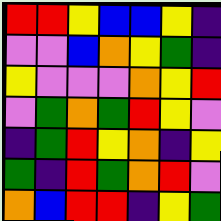[["red", "red", "yellow", "blue", "blue", "yellow", "indigo"], ["violet", "violet", "blue", "orange", "yellow", "green", "indigo"], ["yellow", "violet", "violet", "violet", "orange", "yellow", "red"], ["violet", "green", "orange", "green", "red", "yellow", "violet"], ["indigo", "green", "red", "yellow", "orange", "indigo", "yellow"], ["green", "indigo", "red", "green", "orange", "red", "violet"], ["orange", "blue", "red", "red", "indigo", "yellow", "green"]]